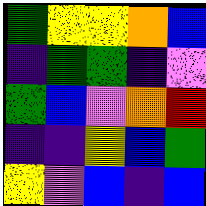[["green", "yellow", "yellow", "orange", "blue"], ["indigo", "green", "green", "indigo", "violet"], ["green", "blue", "violet", "orange", "red"], ["indigo", "indigo", "yellow", "blue", "green"], ["yellow", "violet", "blue", "indigo", "blue"]]